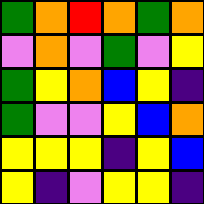[["green", "orange", "red", "orange", "green", "orange"], ["violet", "orange", "violet", "green", "violet", "yellow"], ["green", "yellow", "orange", "blue", "yellow", "indigo"], ["green", "violet", "violet", "yellow", "blue", "orange"], ["yellow", "yellow", "yellow", "indigo", "yellow", "blue"], ["yellow", "indigo", "violet", "yellow", "yellow", "indigo"]]